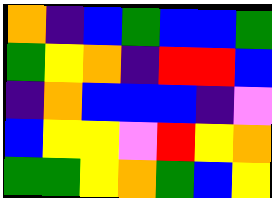[["orange", "indigo", "blue", "green", "blue", "blue", "green"], ["green", "yellow", "orange", "indigo", "red", "red", "blue"], ["indigo", "orange", "blue", "blue", "blue", "indigo", "violet"], ["blue", "yellow", "yellow", "violet", "red", "yellow", "orange"], ["green", "green", "yellow", "orange", "green", "blue", "yellow"]]